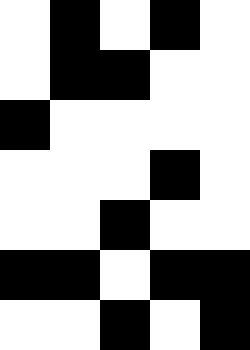[["white", "black", "white", "black", "white"], ["white", "black", "black", "white", "white"], ["black", "white", "white", "white", "white"], ["white", "white", "white", "black", "white"], ["white", "white", "black", "white", "white"], ["black", "black", "white", "black", "black"], ["white", "white", "black", "white", "black"]]